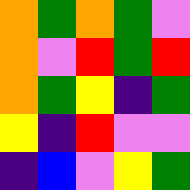[["orange", "green", "orange", "green", "violet"], ["orange", "violet", "red", "green", "red"], ["orange", "green", "yellow", "indigo", "green"], ["yellow", "indigo", "red", "violet", "violet"], ["indigo", "blue", "violet", "yellow", "green"]]